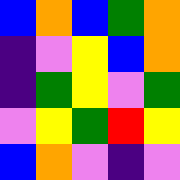[["blue", "orange", "blue", "green", "orange"], ["indigo", "violet", "yellow", "blue", "orange"], ["indigo", "green", "yellow", "violet", "green"], ["violet", "yellow", "green", "red", "yellow"], ["blue", "orange", "violet", "indigo", "violet"]]